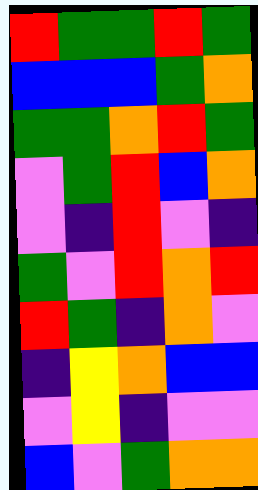[["red", "green", "green", "red", "green"], ["blue", "blue", "blue", "green", "orange"], ["green", "green", "orange", "red", "green"], ["violet", "green", "red", "blue", "orange"], ["violet", "indigo", "red", "violet", "indigo"], ["green", "violet", "red", "orange", "red"], ["red", "green", "indigo", "orange", "violet"], ["indigo", "yellow", "orange", "blue", "blue"], ["violet", "yellow", "indigo", "violet", "violet"], ["blue", "violet", "green", "orange", "orange"]]